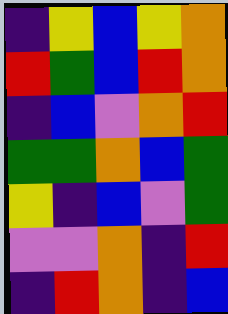[["indigo", "yellow", "blue", "yellow", "orange"], ["red", "green", "blue", "red", "orange"], ["indigo", "blue", "violet", "orange", "red"], ["green", "green", "orange", "blue", "green"], ["yellow", "indigo", "blue", "violet", "green"], ["violet", "violet", "orange", "indigo", "red"], ["indigo", "red", "orange", "indigo", "blue"]]